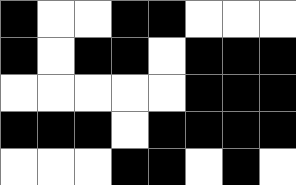[["black", "white", "white", "black", "black", "white", "white", "white"], ["black", "white", "black", "black", "white", "black", "black", "black"], ["white", "white", "white", "white", "white", "black", "black", "black"], ["black", "black", "black", "white", "black", "black", "black", "black"], ["white", "white", "white", "black", "black", "white", "black", "white"]]